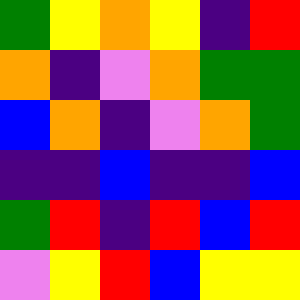[["green", "yellow", "orange", "yellow", "indigo", "red"], ["orange", "indigo", "violet", "orange", "green", "green"], ["blue", "orange", "indigo", "violet", "orange", "green"], ["indigo", "indigo", "blue", "indigo", "indigo", "blue"], ["green", "red", "indigo", "red", "blue", "red"], ["violet", "yellow", "red", "blue", "yellow", "yellow"]]